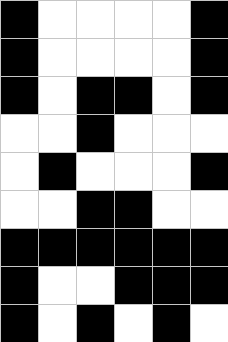[["black", "white", "white", "white", "white", "black"], ["black", "white", "white", "white", "white", "black"], ["black", "white", "black", "black", "white", "black"], ["white", "white", "black", "white", "white", "white"], ["white", "black", "white", "white", "white", "black"], ["white", "white", "black", "black", "white", "white"], ["black", "black", "black", "black", "black", "black"], ["black", "white", "white", "black", "black", "black"], ["black", "white", "black", "white", "black", "white"]]